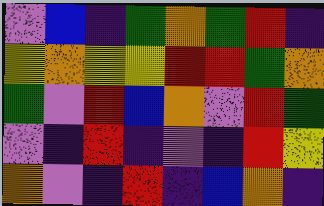[["violet", "blue", "indigo", "green", "orange", "green", "red", "indigo"], ["yellow", "orange", "yellow", "yellow", "red", "red", "green", "orange"], ["green", "violet", "red", "blue", "orange", "violet", "red", "green"], ["violet", "indigo", "red", "indigo", "violet", "indigo", "red", "yellow"], ["orange", "violet", "indigo", "red", "indigo", "blue", "orange", "indigo"]]